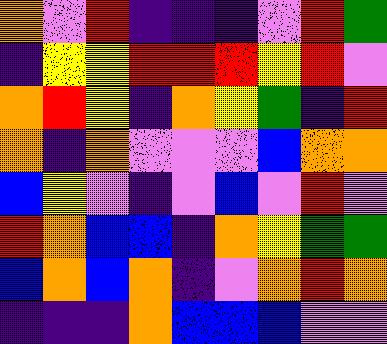[["orange", "violet", "red", "indigo", "indigo", "indigo", "violet", "red", "green"], ["indigo", "yellow", "yellow", "red", "red", "red", "yellow", "red", "violet"], ["orange", "red", "yellow", "indigo", "orange", "yellow", "green", "indigo", "red"], ["orange", "indigo", "orange", "violet", "violet", "violet", "blue", "orange", "orange"], ["blue", "yellow", "violet", "indigo", "violet", "blue", "violet", "red", "violet"], ["red", "orange", "blue", "blue", "indigo", "orange", "yellow", "green", "green"], ["blue", "orange", "blue", "orange", "indigo", "violet", "orange", "red", "orange"], ["indigo", "indigo", "indigo", "orange", "blue", "blue", "blue", "violet", "violet"]]